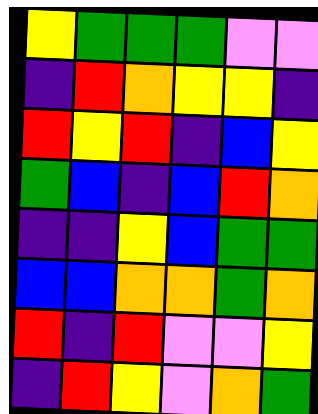[["yellow", "green", "green", "green", "violet", "violet"], ["indigo", "red", "orange", "yellow", "yellow", "indigo"], ["red", "yellow", "red", "indigo", "blue", "yellow"], ["green", "blue", "indigo", "blue", "red", "orange"], ["indigo", "indigo", "yellow", "blue", "green", "green"], ["blue", "blue", "orange", "orange", "green", "orange"], ["red", "indigo", "red", "violet", "violet", "yellow"], ["indigo", "red", "yellow", "violet", "orange", "green"]]